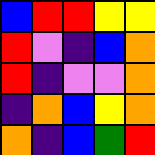[["blue", "red", "red", "yellow", "yellow"], ["red", "violet", "indigo", "blue", "orange"], ["red", "indigo", "violet", "violet", "orange"], ["indigo", "orange", "blue", "yellow", "orange"], ["orange", "indigo", "blue", "green", "red"]]